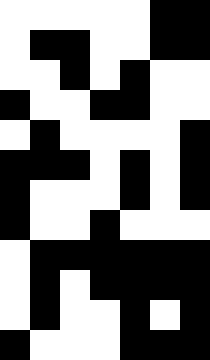[["white", "white", "white", "white", "white", "black", "black"], ["white", "black", "black", "white", "white", "black", "black"], ["white", "white", "black", "white", "black", "white", "white"], ["black", "white", "white", "black", "black", "white", "white"], ["white", "black", "white", "white", "white", "white", "black"], ["black", "black", "black", "white", "black", "white", "black"], ["black", "white", "white", "white", "black", "white", "black"], ["black", "white", "white", "black", "white", "white", "white"], ["white", "black", "black", "black", "black", "black", "black"], ["white", "black", "white", "black", "black", "black", "black"], ["white", "black", "white", "white", "black", "white", "black"], ["black", "white", "white", "white", "black", "black", "black"]]